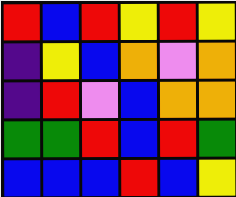[["red", "blue", "red", "yellow", "red", "yellow"], ["indigo", "yellow", "blue", "orange", "violet", "orange"], ["indigo", "red", "violet", "blue", "orange", "orange"], ["green", "green", "red", "blue", "red", "green"], ["blue", "blue", "blue", "red", "blue", "yellow"]]